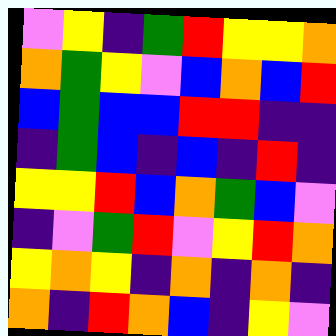[["violet", "yellow", "indigo", "green", "red", "yellow", "yellow", "orange"], ["orange", "green", "yellow", "violet", "blue", "orange", "blue", "red"], ["blue", "green", "blue", "blue", "red", "red", "indigo", "indigo"], ["indigo", "green", "blue", "indigo", "blue", "indigo", "red", "indigo"], ["yellow", "yellow", "red", "blue", "orange", "green", "blue", "violet"], ["indigo", "violet", "green", "red", "violet", "yellow", "red", "orange"], ["yellow", "orange", "yellow", "indigo", "orange", "indigo", "orange", "indigo"], ["orange", "indigo", "red", "orange", "blue", "indigo", "yellow", "violet"]]